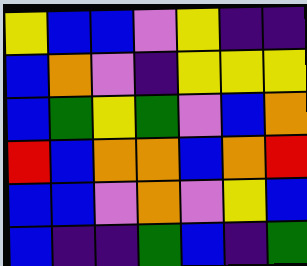[["yellow", "blue", "blue", "violet", "yellow", "indigo", "indigo"], ["blue", "orange", "violet", "indigo", "yellow", "yellow", "yellow"], ["blue", "green", "yellow", "green", "violet", "blue", "orange"], ["red", "blue", "orange", "orange", "blue", "orange", "red"], ["blue", "blue", "violet", "orange", "violet", "yellow", "blue"], ["blue", "indigo", "indigo", "green", "blue", "indigo", "green"]]